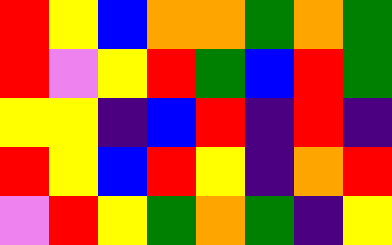[["red", "yellow", "blue", "orange", "orange", "green", "orange", "green"], ["red", "violet", "yellow", "red", "green", "blue", "red", "green"], ["yellow", "yellow", "indigo", "blue", "red", "indigo", "red", "indigo"], ["red", "yellow", "blue", "red", "yellow", "indigo", "orange", "red"], ["violet", "red", "yellow", "green", "orange", "green", "indigo", "yellow"]]